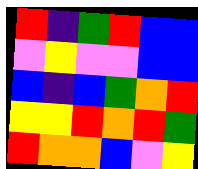[["red", "indigo", "green", "red", "blue", "blue"], ["violet", "yellow", "violet", "violet", "blue", "blue"], ["blue", "indigo", "blue", "green", "orange", "red"], ["yellow", "yellow", "red", "orange", "red", "green"], ["red", "orange", "orange", "blue", "violet", "yellow"]]